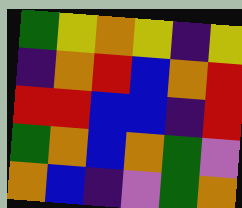[["green", "yellow", "orange", "yellow", "indigo", "yellow"], ["indigo", "orange", "red", "blue", "orange", "red"], ["red", "red", "blue", "blue", "indigo", "red"], ["green", "orange", "blue", "orange", "green", "violet"], ["orange", "blue", "indigo", "violet", "green", "orange"]]